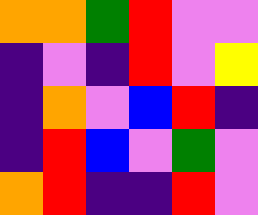[["orange", "orange", "green", "red", "violet", "violet"], ["indigo", "violet", "indigo", "red", "violet", "yellow"], ["indigo", "orange", "violet", "blue", "red", "indigo"], ["indigo", "red", "blue", "violet", "green", "violet"], ["orange", "red", "indigo", "indigo", "red", "violet"]]